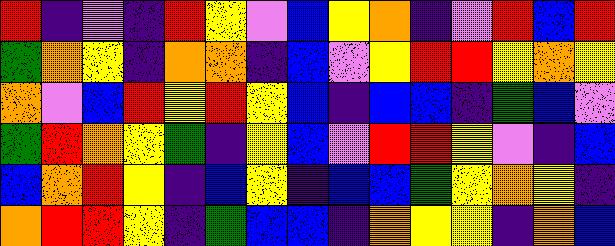[["red", "indigo", "violet", "indigo", "red", "yellow", "violet", "blue", "yellow", "orange", "indigo", "violet", "red", "blue", "red"], ["green", "orange", "yellow", "indigo", "orange", "orange", "indigo", "blue", "violet", "yellow", "red", "red", "yellow", "orange", "yellow"], ["orange", "violet", "blue", "red", "yellow", "red", "yellow", "blue", "indigo", "blue", "blue", "indigo", "green", "blue", "violet"], ["green", "red", "orange", "yellow", "green", "indigo", "yellow", "blue", "violet", "red", "red", "yellow", "violet", "indigo", "blue"], ["blue", "orange", "red", "yellow", "indigo", "blue", "yellow", "indigo", "blue", "blue", "green", "yellow", "orange", "yellow", "indigo"], ["orange", "red", "red", "yellow", "indigo", "green", "blue", "blue", "indigo", "orange", "yellow", "yellow", "indigo", "orange", "blue"]]